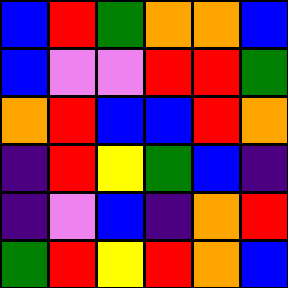[["blue", "red", "green", "orange", "orange", "blue"], ["blue", "violet", "violet", "red", "red", "green"], ["orange", "red", "blue", "blue", "red", "orange"], ["indigo", "red", "yellow", "green", "blue", "indigo"], ["indigo", "violet", "blue", "indigo", "orange", "red"], ["green", "red", "yellow", "red", "orange", "blue"]]